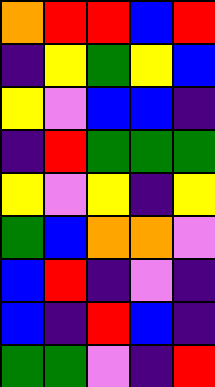[["orange", "red", "red", "blue", "red"], ["indigo", "yellow", "green", "yellow", "blue"], ["yellow", "violet", "blue", "blue", "indigo"], ["indigo", "red", "green", "green", "green"], ["yellow", "violet", "yellow", "indigo", "yellow"], ["green", "blue", "orange", "orange", "violet"], ["blue", "red", "indigo", "violet", "indigo"], ["blue", "indigo", "red", "blue", "indigo"], ["green", "green", "violet", "indigo", "red"]]